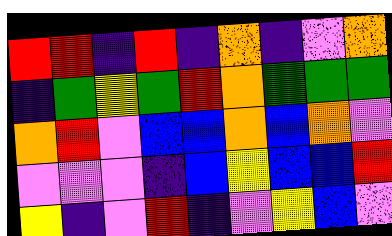[["red", "red", "indigo", "red", "indigo", "orange", "indigo", "violet", "orange"], ["indigo", "green", "yellow", "green", "red", "orange", "green", "green", "green"], ["orange", "red", "violet", "blue", "blue", "orange", "blue", "orange", "violet"], ["violet", "violet", "violet", "indigo", "blue", "yellow", "blue", "blue", "red"], ["yellow", "indigo", "violet", "red", "indigo", "violet", "yellow", "blue", "violet"]]